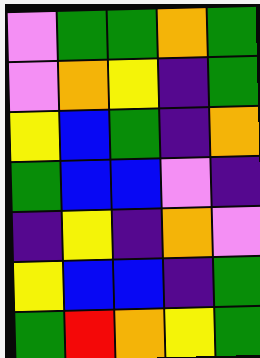[["violet", "green", "green", "orange", "green"], ["violet", "orange", "yellow", "indigo", "green"], ["yellow", "blue", "green", "indigo", "orange"], ["green", "blue", "blue", "violet", "indigo"], ["indigo", "yellow", "indigo", "orange", "violet"], ["yellow", "blue", "blue", "indigo", "green"], ["green", "red", "orange", "yellow", "green"]]